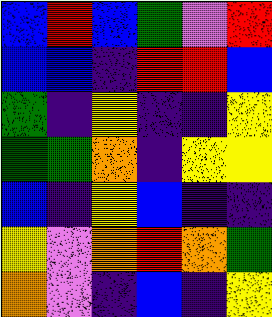[["blue", "red", "blue", "green", "violet", "red"], ["blue", "blue", "indigo", "red", "red", "blue"], ["green", "indigo", "yellow", "indigo", "indigo", "yellow"], ["green", "green", "orange", "indigo", "yellow", "yellow"], ["blue", "indigo", "yellow", "blue", "indigo", "indigo"], ["yellow", "violet", "orange", "red", "orange", "green"], ["orange", "violet", "indigo", "blue", "indigo", "yellow"]]